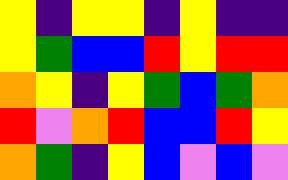[["yellow", "indigo", "yellow", "yellow", "indigo", "yellow", "indigo", "indigo"], ["yellow", "green", "blue", "blue", "red", "yellow", "red", "red"], ["orange", "yellow", "indigo", "yellow", "green", "blue", "green", "orange"], ["red", "violet", "orange", "red", "blue", "blue", "red", "yellow"], ["orange", "green", "indigo", "yellow", "blue", "violet", "blue", "violet"]]